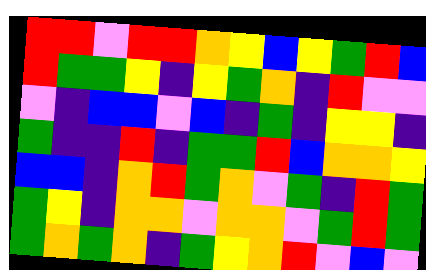[["red", "red", "violet", "red", "red", "orange", "yellow", "blue", "yellow", "green", "red", "blue"], ["red", "green", "green", "yellow", "indigo", "yellow", "green", "orange", "indigo", "red", "violet", "violet"], ["violet", "indigo", "blue", "blue", "violet", "blue", "indigo", "green", "indigo", "yellow", "yellow", "indigo"], ["green", "indigo", "indigo", "red", "indigo", "green", "green", "red", "blue", "orange", "orange", "yellow"], ["blue", "blue", "indigo", "orange", "red", "green", "orange", "violet", "green", "indigo", "red", "green"], ["green", "yellow", "indigo", "orange", "orange", "violet", "orange", "orange", "violet", "green", "red", "green"], ["green", "orange", "green", "orange", "indigo", "green", "yellow", "orange", "red", "violet", "blue", "violet"]]